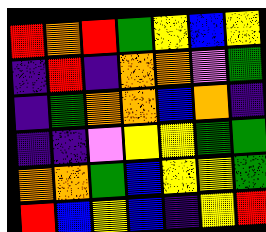[["red", "orange", "red", "green", "yellow", "blue", "yellow"], ["indigo", "red", "indigo", "orange", "orange", "violet", "green"], ["indigo", "green", "orange", "orange", "blue", "orange", "indigo"], ["indigo", "indigo", "violet", "yellow", "yellow", "green", "green"], ["orange", "orange", "green", "blue", "yellow", "yellow", "green"], ["red", "blue", "yellow", "blue", "indigo", "yellow", "red"]]